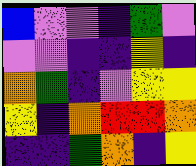[["blue", "violet", "violet", "indigo", "green", "violet"], ["violet", "violet", "indigo", "indigo", "yellow", "indigo"], ["orange", "green", "indigo", "violet", "yellow", "yellow"], ["yellow", "indigo", "orange", "red", "red", "orange"], ["indigo", "indigo", "green", "orange", "indigo", "yellow"]]